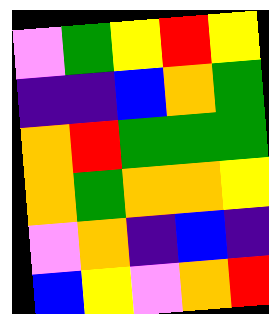[["violet", "green", "yellow", "red", "yellow"], ["indigo", "indigo", "blue", "orange", "green"], ["orange", "red", "green", "green", "green"], ["orange", "green", "orange", "orange", "yellow"], ["violet", "orange", "indigo", "blue", "indigo"], ["blue", "yellow", "violet", "orange", "red"]]